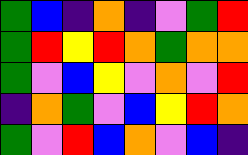[["green", "blue", "indigo", "orange", "indigo", "violet", "green", "red"], ["green", "red", "yellow", "red", "orange", "green", "orange", "orange"], ["green", "violet", "blue", "yellow", "violet", "orange", "violet", "red"], ["indigo", "orange", "green", "violet", "blue", "yellow", "red", "orange"], ["green", "violet", "red", "blue", "orange", "violet", "blue", "indigo"]]